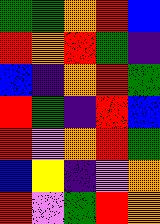[["green", "green", "orange", "red", "blue"], ["red", "orange", "red", "green", "indigo"], ["blue", "indigo", "orange", "red", "green"], ["red", "green", "indigo", "red", "blue"], ["red", "violet", "orange", "red", "green"], ["blue", "yellow", "indigo", "violet", "orange"], ["red", "violet", "green", "red", "orange"]]